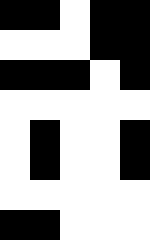[["black", "black", "white", "black", "black"], ["white", "white", "white", "black", "black"], ["black", "black", "black", "white", "black"], ["white", "white", "white", "white", "white"], ["white", "black", "white", "white", "black"], ["white", "black", "white", "white", "black"], ["white", "white", "white", "white", "white"], ["black", "black", "white", "white", "white"]]